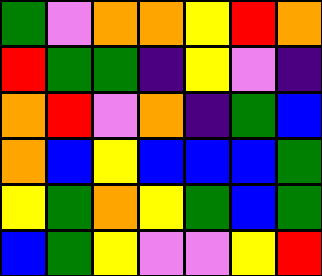[["green", "violet", "orange", "orange", "yellow", "red", "orange"], ["red", "green", "green", "indigo", "yellow", "violet", "indigo"], ["orange", "red", "violet", "orange", "indigo", "green", "blue"], ["orange", "blue", "yellow", "blue", "blue", "blue", "green"], ["yellow", "green", "orange", "yellow", "green", "blue", "green"], ["blue", "green", "yellow", "violet", "violet", "yellow", "red"]]